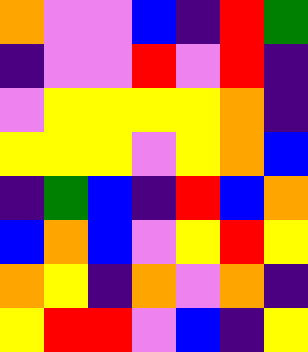[["orange", "violet", "violet", "blue", "indigo", "red", "green"], ["indigo", "violet", "violet", "red", "violet", "red", "indigo"], ["violet", "yellow", "yellow", "yellow", "yellow", "orange", "indigo"], ["yellow", "yellow", "yellow", "violet", "yellow", "orange", "blue"], ["indigo", "green", "blue", "indigo", "red", "blue", "orange"], ["blue", "orange", "blue", "violet", "yellow", "red", "yellow"], ["orange", "yellow", "indigo", "orange", "violet", "orange", "indigo"], ["yellow", "red", "red", "violet", "blue", "indigo", "yellow"]]